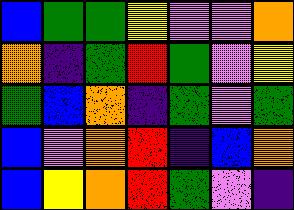[["blue", "green", "green", "yellow", "violet", "violet", "orange"], ["orange", "indigo", "green", "red", "green", "violet", "yellow"], ["green", "blue", "orange", "indigo", "green", "violet", "green"], ["blue", "violet", "orange", "red", "indigo", "blue", "orange"], ["blue", "yellow", "orange", "red", "green", "violet", "indigo"]]